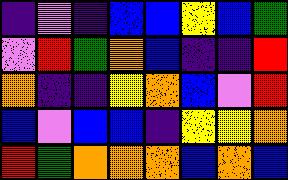[["indigo", "violet", "indigo", "blue", "blue", "yellow", "blue", "green"], ["violet", "red", "green", "orange", "blue", "indigo", "indigo", "red"], ["orange", "indigo", "indigo", "yellow", "orange", "blue", "violet", "red"], ["blue", "violet", "blue", "blue", "indigo", "yellow", "yellow", "orange"], ["red", "green", "orange", "orange", "orange", "blue", "orange", "blue"]]